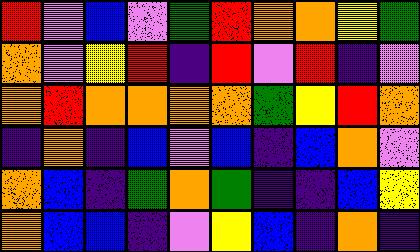[["red", "violet", "blue", "violet", "green", "red", "orange", "orange", "yellow", "green"], ["orange", "violet", "yellow", "red", "indigo", "red", "violet", "red", "indigo", "violet"], ["orange", "red", "orange", "orange", "orange", "orange", "green", "yellow", "red", "orange"], ["indigo", "orange", "indigo", "blue", "violet", "blue", "indigo", "blue", "orange", "violet"], ["orange", "blue", "indigo", "green", "orange", "green", "indigo", "indigo", "blue", "yellow"], ["orange", "blue", "blue", "indigo", "violet", "yellow", "blue", "indigo", "orange", "indigo"]]